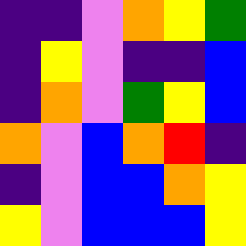[["indigo", "indigo", "violet", "orange", "yellow", "green"], ["indigo", "yellow", "violet", "indigo", "indigo", "blue"], ["indigo", "orange", "violet", "green", "yellow", "blue"], ["orange", "violet", "blue", "orange", "red", "indigo"], ["indigo", "violet", "blue", "blue", "orange", "yellow"], ["yellow", "violet", "blue", "blue", "blue", "yellow"]]